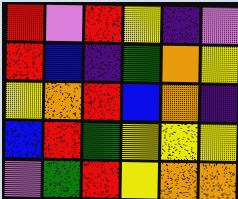[["red", "violet", "red", "yellow", "indigo", "violet"], ["red", "blue", "indigo", "green", "orange", "yellow"], ["yellow", "orange", "red", "blue", "orange", "indigo"], ["blue", "red", "green", "yellow", "yellow", "yellow"], ["violet", "green", "red", "yellow", "orange", "orange"]]